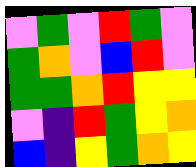[["violet", "green", "violet", "red", "green", "violet"], ["green", "orange", "violet", "blue", "red", "violet"], ["green", "green", "orange", "red", "yellow", "yellow"], ["violet", "indigo", "red", "green", "yellow", "orange"], ["blue", "indigo", "yellow", "green", "orange", "yellow"]]